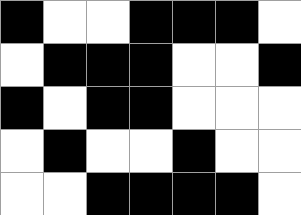[["black", "white", "white", "black", "black", "black", "white"], ["white", "black", "black", "black", "white", "white", "black"], ["black", "white", "black", "black", "white", "white", "white"], ["white", "black", "white", "white", "black", "white", "white"], ["white", "white", "black", "black", "black", "black", "white"]]